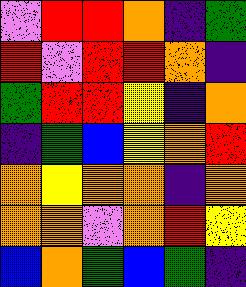[["violet", "red", "red", "orange", "indigo", "green"], ["red", "violet", "red", "red", "orange", "indigo"], ["green", "red", "red", "yellow", "indigo", "orange"], ["indigo", "green", "blue", "yellow", "orange", "red"], ["orange", "yellow", "orange", "orange", "indigo", "orange"], ["orange", "orange", "violet", "orange", "red", "yellow"], ["blue", "orange", "green", "blue", "green", "indigo"]]